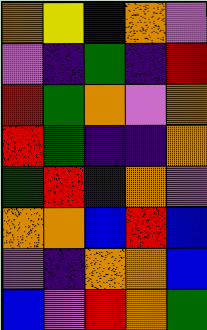[["orange", "yellow", "blue", "orange", "violet"], ["violet", "indigo", "green", "indigo", "red"], ["red", "green", "orange", "violet", "orange"], ["red", "green", "indigo", "indigo", "orange"], ["green", "red", "indigo", "orange", "violet"], ["orange", "orange", "blue", "red", "blue"], ["violet", "indigo", "orange", "orange", "blue"], ["blue", "violet", "red", "orange", "green"]]